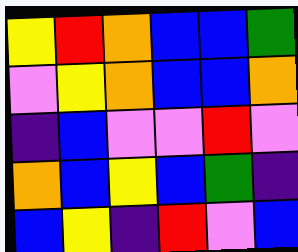[["yellow", "red", "orange", "blue", "blue", "green"], ["violet", "yellow", "orange", "blue", "blue", "orange"], ["indigo", "blue", "violet", "violet", "red", "violet"], ["orange", "blue", "yellow", "blue", "green", "indigo"], ["blue", "yellow", "indigo", "red", "violet", "blue"]]